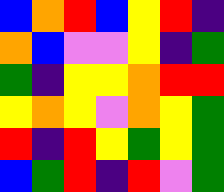[["blue", "orange", "red", "blue", "yellow", "red", "indigo"], ["orange", "blue", "violet", "violet", "yellow", "indigo", "green"], ["green", "indigo", "yellow", "yellow", "orange", "red", "red"], ["yellow", "orange", "yellow", "violet", "orange", "yellow", "green"], ["red", "indigo", "red", "yellow", "green", "yellow", "green"], ["blue", "green", "red", "indigo", "red", "violet", "green"]]